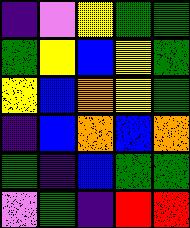[["indigo", "violet", "yellow", "green", "green"], ["green", "yellow", "blue", "yellow", "green"], ["yellow", "blue", "orange", "yellow", "green"], ["indigo", "blue", "orange", "blue", "orange"], ["green", "indigo", "blue", "green", "green"], ["violet", "green", "indigo", "red", "red"]]